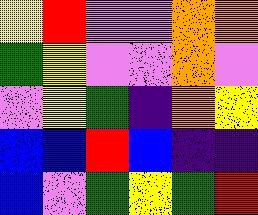[["yellow", "red", "violet", "violet", "orange", "orange"], ["green", "yellow", "violet", "violet", "orange", "violet"], ["violet", "yellow", "green", "indigo", "orange", "yellow"], ["blue", "blue", "red", "blue", "indigo", "indigo"], ["blue", "violet", "green", "yellow", "green", "red"]]